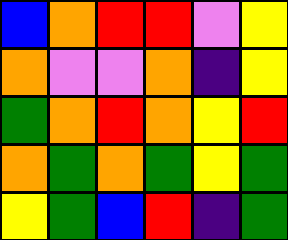[["blue", "orange", "red", "red", "violet", "yellow"], ["orange", "violet", "violet", "orange", "indigo", "yellow"], ["green", "orange", "red", "orange", "yellow", "red"], ["orange", "green", "orange", "green", "yellow", "green"], ["yellow", "green", "blue", "red", "indigo", "green"]]